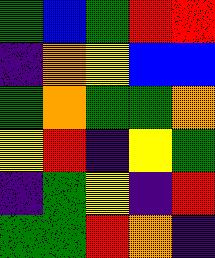[["green", "blue", "green", "red", "red"], ["indigo", "orange", "yellow", "blue", "blue"], ["green", "orange", "green", "green", "orange"], ["yellow", "red", "indigo", "yellow", "green"], ["indigo", "green", "yellow", "indigo", "red"], ["green", "green", "red", "orange", "indigo"]]